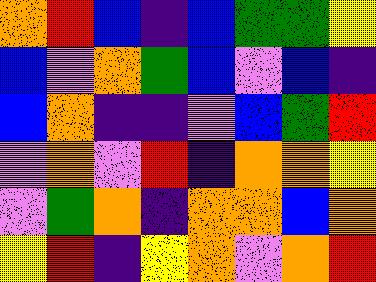[["orange", "red", "blue", "indigo", "blue", "green", "green", "yellow"], ["blue", "violet", "orange", "green", "blue", "violet", "blue", "indigo"], ["blue", "orange", "indigo", "indigo", "violet", "blue", "green", "red"], ["violet", "orange", "violet", "red", "indigo", "orange", "orange", "yellow"], ["violet", "green", "orange", "indigo", "orange", "orange", "blue", "orange"], ["yellow", "red", "indigo", "yellow", "orange", "violet", "orange", "red"]]